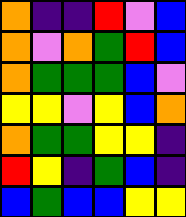[["orange", "indigo", "indigo", "red", "violet", "blue"], ["orange", "violet", "orange", "green", "red", "blue"], ["orange", "green", "green", "green", "blue", "violet"], ["yellow", "yellow", "violet", "yellow", "blue", "orange"], ["orange", "green", "green", "yellow", "yellow", "indigo"], ["red", "yellow", "indigo", "green", "blue", "indigo"], ["blue", "green", "blue", "blue", "yellow", "yellow"]]